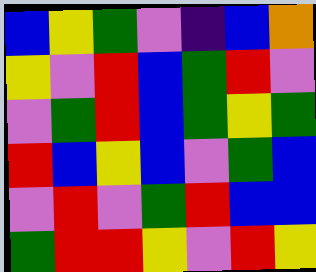[["blue", "yellow", "green", "violet", "indigo", "blue", "orange"], ["yellow", "violet", "red", "blue", "green", "red", "violet"], ["violet", "green", "red", "blue", "green", "yellow", "green"], ["red", "blue", "yellow", "blue", "violet", "green", "blue"], ["violet", "red", "violet", "green", "red", "blue", "blue"], ["green", "red", "red", "yellow", "violet", "red", "yellow"]]